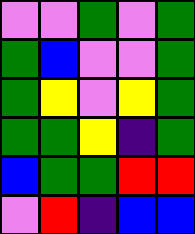[["violet", "violet", "green", "violet", "green"], ["green", "blue", "violet", "violet", "green"], ["green", "yellow", "violet", "yellow", "green"], ["green", "green", "yellow", "indigo", "green"], ["blue", "green", "green", "red", "red"], ["violet", "red", "indigo", "blue", "blue"]]